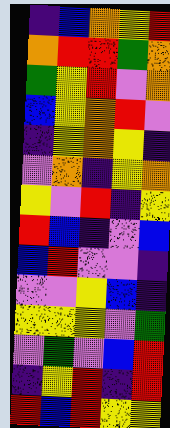[["indigo", "blue", "orange", "yellow", "red"], ["orange", "red", "red", "green", "orange"], ["green", "yellow", "red", "violet", "orange"], ["blue", "yellow", "orange", "red", "violet"], ["indigo", "yellow", "orange", "yellow", "indigo"], ["violet", "orange", "indigo", "yellow", "orange"], ["yellow", "violet", "red", "indigo", "yellow"], ["red", "blue", "indigo", "violet", "blue"], ["blue", "red", "violet", "violet", "indigo"], ["violet", "violet", "yellow", "blue", "indigo"], ["yellow", "yellow", "yellow", "violet", "green"], ["violet", "green", "violet", "blue", "red"], ["indigo", "yellow", "red", "indigo", "red"], ["red", "blue", "red", "yellow", "yellow"]]